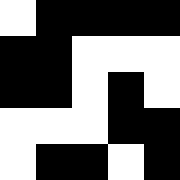[["white", "black", "black", "black", "black"], ["black", "black", "white", "white", "white"], ["black", "black", "white", "black", "white"], ["white", "white", "white", "black", "black"], ["white", "black", "black", "white", "black"]]